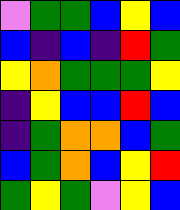[["violet", "green", "green", "blue", "yellow", "blue"], ["blue", "indigo", "blue", "indigo", "red", "green"], ["yellow", "orange", "green", "green", "green", "yellow"], ["indigo", "yellow", "blue", "blue", "red", "blue"], ["indigo", "green", "orange", "orange", "blue", "green"], ["blue", "green", "orange", "blue", "yellow", "red"], ["green", "yellow", "green", "violet", "yellow", "blue"]]